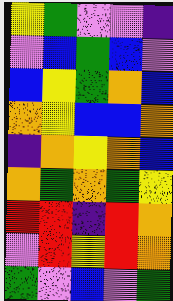[["yellow", "green", "violet", "violet", "indigo"], ["violet", "blue", "green", "blue", "violet"], ["blue", "yellow", "green", "orange", "blue"], ["orange", "yellow", "blue", "blue", "orange"], ["indigo", "orange", "yellow", "orange", "blue"], ["orange", "green", "orange", "green", "yellow"], ["red", "red", "indigo", "red", "orange"], ["violet", "red", "yellow", "red", "orange"], ["green", "violet", "blue", "violet", "green"]]